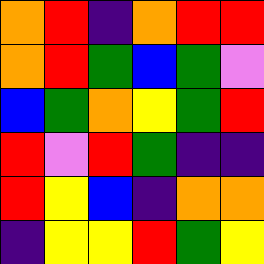[["orange", "red", "indigo", "orange", "red", "red"], ["orange", "red", "green", "blue", "green", "violet"], ["blue", "green", "orange", "yellow", "green", "red"], ["red", "violet", "red", "green", "indigo", "indigo"], ["red", "yellow", "blue", "indigo", "orange", "orange"], ["indigo", "yellow", "yellow", "red", "green", "yellow"]]